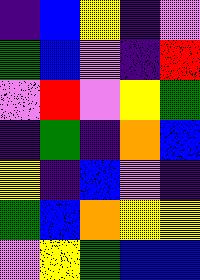[["indigo", "blue", "yellow", "indigo", "violet"], ["green", "blue", "violet", "indigo", "red"], ["violet", "red", "violet", "yellow", "green"], ["indigo", "green", "indigo", "orange", "blue"], ["yellow", "indigo", "blue", "violet", "indigo"], ["green", "blue", "orange", "yellow", "yellow"], ["violet", "yellow", "green", "blue", "blue"]]